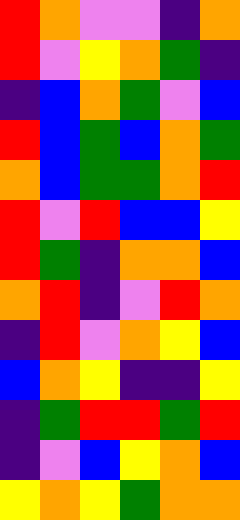[["red", "orange", "violet", "violet", "indigo", "orange"], ["red", "violet", "yellow", "orange", "green", "indigo"], ["indigo", "blue", "orange", "green", "violet", "blue"], ["red", "blue", "green", "blue", "orange", "green"], ["orange", "blue", "green", "green", "orange", "red"], ["red", "violet", "red", "blue", "blue", "yellow"], ["red", "green", "indigo", "orange", "orange", "blue"], ["orange", "red", "indigo", "violet", "red", "orange"], ["indigo", "red", "violet", "orange", "yellow", "blue"], ["blue", "orange", "yellow", "indigo", "indigo", "yellow"], ["indigo", "green", "red", "red", "green", "red"], ["indigo", "violet", "blue", "yellow", "orange", "blue"], ["yellow", "orange", "yellow", "green", "orange", "orange"]]